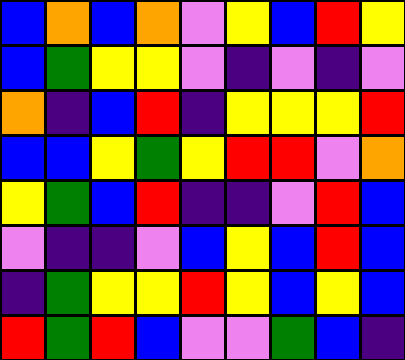[["blue", "orange", "blue", "orange", "violet", "yellow", "blue", "red", "yellow"], ["blue", "green", "yellow", "yellow", "violet", "indigo", "violet", "indigo", "violet"], ["orange", "indigo", "blue", "red", "indigo", "yellow", "yellow", "yellow", "red"], ["blue", "blue", "yellow", "green", "yellow", "red", "red", "violet", "orange"], ["yellow", "green", "blue", "red", "indigo", "indigo", "violet", "red", "blue"], ["violet", "indigo", "indigo", "violet", "blue", "yellow", "blue", "red", "blue"], ["indigo", "green", "yellow", "yellow", "red", "yellow", "blue", "yellow", "blue"], ["red", "green", "red", "blue", "violet", "violet", "green", "blue", "indigo"]]